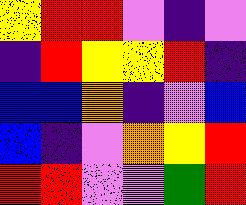[["yellow", "red", "red", "violet", "indigo", "violet"], ["indigo", "red", "yellow", "yellow", "red", "indigo"], ["blue", "blue", "orange", "indigo", "violet", "blue"], ["blue", "indigo", "violet", "orange", "yellow", "red"], ["red", "red", "violet", "violet", "green", "red"]]